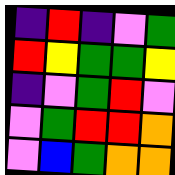[["indigo", "red", "indigo", "violet", "green"], ["red", "yellow", "green", "green", "yellow"], ["indigo", "violet", "green", "red", "violet"], ["violet", "green", "red", "red", "orange"], ["violet", "blue", "green", "orange", "orange"]]